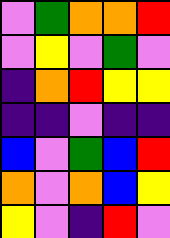[["violet", "green", "orange", "orange", "red"], ["violet", "yellow", "violet", "green", "violet"], ["indigo", "orange", "red", "yellow", "yellow"], ["indigo", "indigo", "violet", "indigo", "indigo"], ["blue", "violet", "green", "blue", "red"], ["orange", "violet", "orange", "blue", "yellow"], ["yellow", "violet", "indigo", "red", "violet"]]